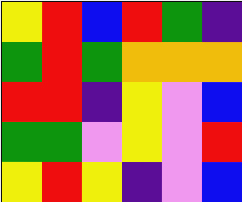[["yellow", "red", "blue", "red", "green", "indigo"], ["green", "red", "green", "orange", "orange", "orange"], ["red", "red", "indigo", "yellow", "violet", "blue"], ["green", "green", "violet", "yellow", "violet", "red"], ["yellow", "red", "yellow", "indigo", "violet", "blue"]]